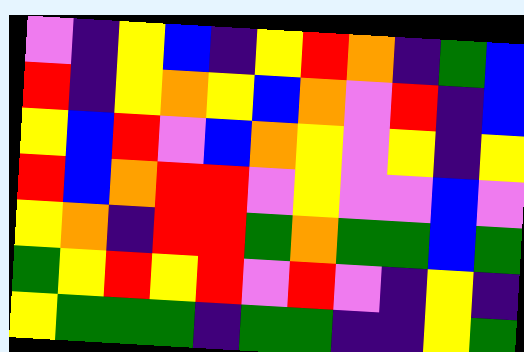[["violet", "indigo", "yellow", "blue", "indigo", "yellow", "red", "orange", "indigo", "green", "blue"], ["red", "indigo", "yellow", "orange", "yellow", "blue", "orange", "violet", "red", "indigo", "blue"], ["yellow", "blue", "red", "violet", "blue", "orange", "yellow", "violet", "yellow", "indigo", "yellow"], ["red", "blue", "orange", "red", "red", "violet", "yellow", "violet", "violet", "blue", "violet"], ["yellow", "orange", "indigo", "red", "red", "green", "orange", "green", "green", "blue", "green"], ["green", "yellow", "red", "yellow", "red", "violet", "red", "violet", "indigo", "yellow", "indigo"], ["yellow", "green", "green", "green", "indigo", "green", "green", "indigo", "indigo", "yellow", "green"]]